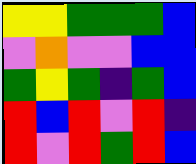[["yellow", "yellow", "green", "green", "green", "blue"], ["violet", "orange", "violet", "violet", "blue", "blue"], ["green", "yellow", "green", "indigo", "green", "blue"], ["red", "blue", "red", "violet", "red", "indigo"], ["red", "violet", "red", "green", "red", "blue"]]